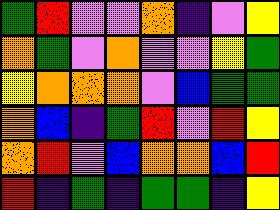[["green", "red", "violet", "violet", "orange", "indigo", "violet", "yellow"], ["orange", "green", "violet", "orange", "violet", "violet", "yellow", "green"], ["yellow", "orange", "orange", "orange", "violet", "blue", "green", "green"], ["orange", "blue", "indigo", "green", "red", "violet", "red", "yellow"], ["orange", "red", "violet", "blue", "orange", "orange", "blue", "red"], ["red", "indigo", "green", "indigo", "green", "green", "indigo", "yellow"]]